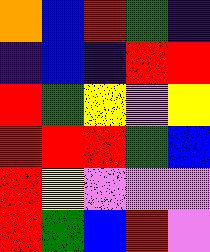[["orange", "blue", "red", "green", "indigo"], ["indigo", "blue", "indigo", "red", "red"], ["red", "green", "yellow", "violet", "yellow"], ["red", "red", "red", "green", "blue"], ["red", "yellow", "violet", "violet", "violet"], ["red", "green", "blue", "red", "violet"]]